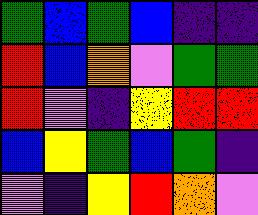[["green", "blue", "green", "blue", "indigo", "indigo"], ["red", "blue", "orange", "violet", "green", "green"], ["red", "violet", "indigo", "yellow", "red", "red"], ["blue", "yellow", "green", "blue", "green", "indigo"], ["violet", "indigo", "yellow", "red", "orange", "violet"]]